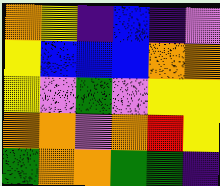[["orange", "yellow", "indigo", "blue", "indigo", "violet"], ["yellow", "blue", "blue", "blue", "orange", "orange"], ["yellow", "violet", "green", "violet", "yellow", "yellow"], ["orange", "orange", "violet", "orange", "red", "yellow"], ["green", "orange", "orange", "green", "green", "indigo"]]